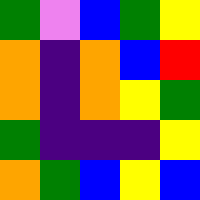[["green", "violet", "blue", "green", "yellow"], ["orange", "indigo", "orange", "blue", "red"], ["orange", "indigo", "orange", "yellow", "green"], ["green", "indigo", "indigo", "indigo", "yellow"], ["orange", "green", "blue", "yellow", "blue"]]